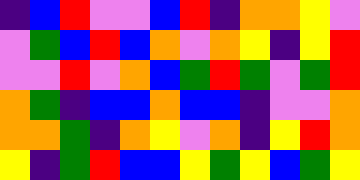[["indigo", "blue", "red", "violet", "violet", "blue", "red", "indigo", "orange", "orange", "yellow", "violet"], ["violet", "green", "blue", "red", "blue", "orange", "violet", "orange", "yellow", "indigo", "yellow", "red"], ["violet", "violet", "red", "violet", "orange", "blue", "green", "red", "green", "violet", "green", "red"], ["orange", "green", "indigo", "blue", "blue", "orange", "blue", "blue", "indigo", "violet", "violet", "orange"], ["orange", "orange", "green", "indigo", "orange", "yellow", "violet", "orange", "indigo", "yellow", "red", "orange"], ["yellow", "indigo", "green", "red", "blue", "blue", "yellow", "green", "yellow", "blue", "green", "yellow"]]